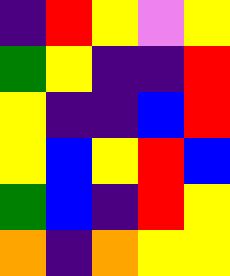[["indigo", "red", "yellow", "violet", "yellow"], ["green", "yellow", "indigo", "indigo", "red"], ["yellow", "indigo", "indigo", "blue", "red"], ["yellow", "blue", "yellow", "red", "blue"], ["green", "blue", "indigo", "red", "yellow"], ["orange", "indigo", "orange", "yellow", "yellow"]]